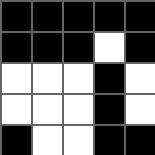[["black", "black", "black", "black", "black"], ["black", "black", "black", "white", "black"], ["white", "white", "white", "black", "white"], ["white", "white", "white", "black", "white"], ["black", "white", "white", "black", "black"]]